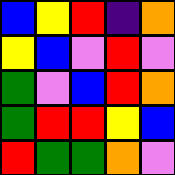[["blue", "yellow", "red", "indigo", "orange"], ["yellow", "blue", "violet", "red", "violet"], ["green", "violet", "blue", "red", "orange"], ["green", "red", "red", "yellow", "blue"], ["red", "green", "green", "orange", "violet"]]